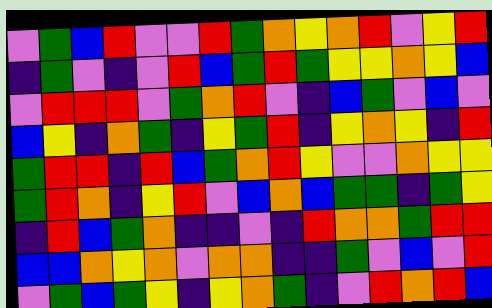[["violet", "green", "blue", "red", "violet", "violet", "red", "green", "orange", "yellow", "orange", "red", "violet", "yellow", "red"], ["indigo", "green", "violet", "indigo", "violet", "red", "blue", "green", "red", "green", "yellow", "yellow", "orange", "yellow", "blue"], ["violet", "red", "red", "red", "violet", "green", "orange", "red", "violet", "indigo", "blue", "green", "violet", "blue", "violet"], ["blue", "yellow", "indigo", "orange", "green", "indigo", "yellow", "green", "red", "indigo", "yellow", "orange", "yellow", "indigo", "red"], ["green", "red", "red", "indigo", "red", "blue", "green", "orange", "red", "yellow", "violet", "violet", "orange", "yellow", "yellow"], ["green", "red", "orange", "indigo", "yellow", "red", "violet", "blue", "orange", "blue", "green", "green", "indigo", "green", "yellow"], ["indigo", "red", "blue", "green", "orange", "indigo", "indigo", "violet", "indigo", "red", "orange", "orange", "green", "red", "red"], ["blue", "blue", "orange", "yellow", "orange", "violet", "orange", "orange", "indigo", "indigo", "green", "violet", "blue", "violet", "red"], ["violet", "green", "blue", "green", "yellow", "indigo", "yellow", "orange", "green", "indigo", "violet", "red", "orange", "red", "blue"]]